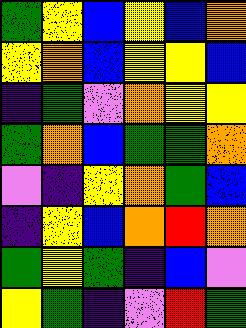[["green", "yellow", "blue", "yellow", "blue", "orange"], ["yellow", "orange", "blue", "yellow", "yellow", "blue"], ["indigo", "green", "violet", "orange", "yellow", "yellow"], ["green", "orange", "blue", "green", "green", "orange"], ["violet", "indigo", "yellow", "orange", "green", "blue"], ["indigo", "yellow", "blue", "orange", "red", "orange"], ["green", "yellow", "green", "indigo", "blue", "violet"], ["yellow", "green", "indigo", "violet", "red", "green"]]